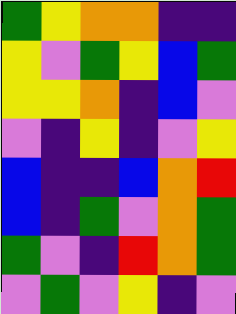[["green", "yellow", "orange", "orange", "indigo", "indigo"], ["yellow", "violet", "green", "yellow", "blue", "green"], ["yellow", "yellow", "orange", "indigo", "blue", "violet"], ["violet", "indigo", "yellow", "indigo", "violet", "yellow"], ["blue", "indigo", "indigo", "blue", "orange", "red"], ["blue", "indigo", "green", "violet", "orange", "green"], ["green", "violet", "indigo", "red", "orange", "green"], ["violet", "green", "violet", "yellow", "indigo", "violet"]]